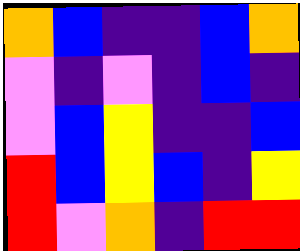[["orange", "blue", "indigo", "indigo", "blue", "orange"], ["violet", "indigo", "violet", "indigo", "blue", "indigo"], ["violet", "blue", "yellow", "indigo", "indigo", "blue"], ["red", "blue", "yellow", "blue", "indigo", "yellow"], ["red", "violet", "orange", "indigo", "red", "red"]]